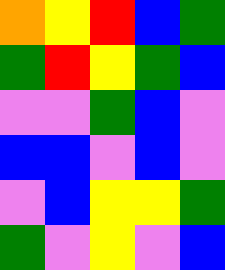[["orange", "yellow", "red", "blue", "green"], ["green", "red", "yellow", "green", "blue"], ["violet", "violet", "green", "blue", "violet"], ["blue", "blue", "violet", "blue", "violet"], ["violet", "blue", "yellow", "yellow", "green"], ["green", "violet", "yellow", "violet", "blue"]]